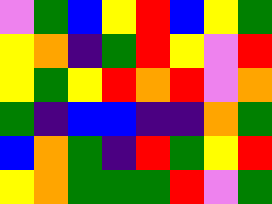[["violet", "green", "blue", "yellow", "red", "blue", "yellow", "green"], ["yellow", "orange", "indigo", "green", "red", "yellow", "violet", "red"], ["yellow", "green", "yellow", "red", "orange", "red", "violet", "orange"], ["green", "indigo", "blue", "blue", "indigo", "indigo", "orange", "green"], ["blue", "orange", "green", "indigo", "red", "green", "yellow", "red"], ["yellow", "orange", "green", "green", "green", "red", "violet", "green"]]